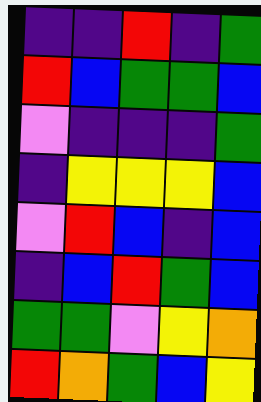[["indigo", "indigo", "red", "indigo", "green"], ["red", "blue", "green", "green", "blue"], ["violet", "indigo", "indigo", "indigo", "green"], ["indigo", "yellow", "yellow", "yellow", "blue"], ["violet", "red", "blue", "indigo", "blue"], ["indigo", "blue", "red", "green", "blue"], ["green", "green", "violet", "yellow", "orange"], ["red", "orange", "green", "blue", "yellow"]]